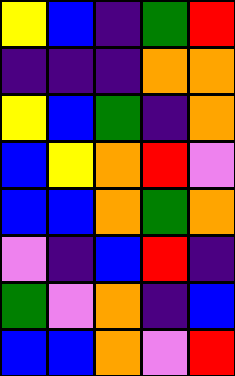[["yellow", "blue", "indigo", "green", "red"], ["indigo", "indigo", "indigo", "orange", "orange"], ["yellow", "blue", "green", "indigo", "orange"], ["blue", "yellow", "orange", "red", "violet"], ["blue", "blue", "orange", "green", "orange"], ["violet", "indigo", "blue", "red", "indigo"], ["green", "violet", "orange", "indigo", "blue"], ["blue", "blue", "orange", "violet", "red"]]